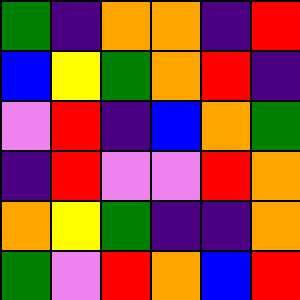[["green", "indigo", "orange", "orange", "indigo", "red"], ["blue", "yellow", "green", "orange", "red", "indigo"], ["violet", "red", "indigo", "blue", "orange", "green"], ["indigo", "red", "violet", "violet", "red", "orange"], ["orange", "yellow", "green", "indigo", "indigo", "orange"], ["green", "violet", "red", "orange", "blue", "red"]]